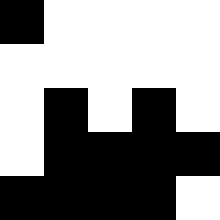[["black", "white", "white", "white", "white"], ["white", "white", "white", "white", "white"], ["white", "black", "white", "black", "white"], ["white", "black", "black", "black", "black"], ["black", "black", "black", "black", "white"]]